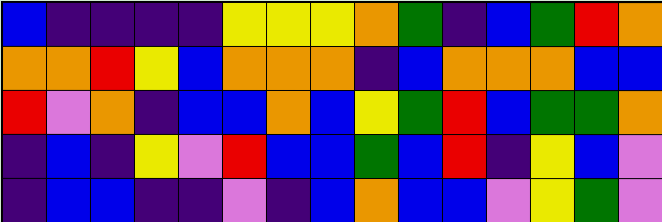[["blue", "indigo", "indigo", "indigo", "indigo", "yellow", "yellow", "yellow", "orange", "green", "indigo", "blue", "green", "red", "orange"], ["orange", "orange", "red", "yellow", "blue", "orange", "orange", "orange", "indigo", "blue", "orange", "orange", "orange", "blue", "blue"], ["red", "violet", "orange", "indigo", "blue", "blue", "orange", "blue", "yellow", "green", "red", "blue", "green", "green", "orange"], ["indigo", "blue", "indigo", "yellow", "violet", "red", "blue", "blue", "green", "blue", "red", "indigo", "yellow", "blue", "violet"], ["indigo", "blue", "blue", "indigo", "indigo", "violet", "indigo", "blue", "orange", "blue", "blue", "violet", "yellow", "green", "violet"]]